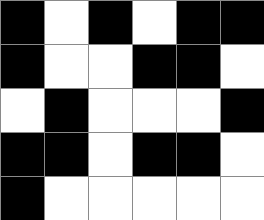[["black", "white", "black", "white", "black", "black"], ["black", "white", "white", "black", "black", "white"], ["white", "black", "white", "white", "white", "black"], ["black", "black", "white", "black", "black", "white"], ["black", "white", "white", "white", "white", "white"]]